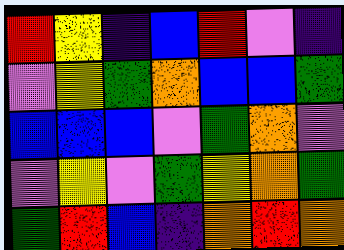[["red", "yellow", "indigo", "blue", "red", "violet", "indigo"], ["violet", "yellow", "green", "orange", "blue", "blue", "green"], ["blue", "blue", "blue", "violet", "green", "orange", "violet"], ["violet", "yellow", "violet", "green", "yellow", "orange", "green"], ["green", "red", "blue", "indigo", "orange", "red", "orange"]]